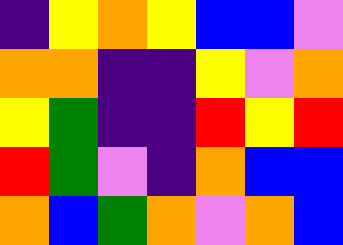[["indigo", "yellow", "orange", "yellow", "blue", "blue", "violet"], ["orange", "orange", "indigo", "indigo", "yellow", "violet", "orange"], ["yellow", "green", "indigo", "indigo", "red", "yellow", "red"], ["red", "green", "violet", "indigo", "orange", "blue", "blue"], ["orange", "blue", "green", "orange", "violet", "orange", "blue"]]